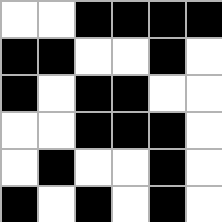[["white", "white", "black", "black", "black", "black"], ["black", "black", "white", "white", "black", "white"], ["black", "white", "black", "black", "white", "white"], ["white", "white", "black", "black", "black", "white"], ["white", "black", "white", "white", "black", "white"], ["black", "white", "black", "white", "black", "white"]]